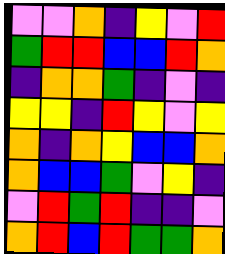[["violet", "violet", "orange", "indigo", "yellow", "violet", "red"], ["green", "red", "red", "blue", "blue", "red", "orange"], ["indigo", "orange", "orange", "green", "indigo", "violet", "indigo"], ["yellow", "yellow", "indigo", "red", "yellow", "violet", "yellow"], ["orange", "indigo", "orange", "yellow", "blue", "blue", "orange"], ["orange", "blue", "blue", "green", "violet", "yellow", "indigo"], ["violet", "red", "green", "red", "indigo", "indigo", "violet"], ["orange", "red", "blue", "red", "green", "green", "orange"]]